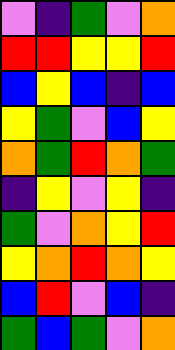[["violet", "indigo", "green", "violet", "orange"], ["red", "red", "yellow", "yellow", "red"], ["blue", "yellow", "blue", "indigo", "blue"], ["yellow", "green", "violet", "blue", "yellow"], ["orange", "green", "red", "orange", "green"], ["indigo", "yellow", "violet", "yellow", "indigo"], ["green", "violet", "orange", "yellow", "red"], ["yellow", "orange", "red", "orange", "yellow"], ["blue", "red", "violet", "blue", "indigo"], ["green", "blue", "green", "violet", "orange"]]